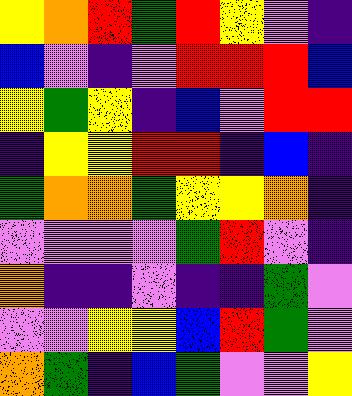[["yellow", "orange", "red", "green", "red", "yellow", "violet", "indigo"], ["blue", "violet", "indigo", "violet", "red", "red", "red", "blue"], ["yellow", "green", "yellow", "indigo", "blue", "violet", "red", "red"], ["indigo", "yellow", "yellow", "red", "red", "indigo", "blue", "indigo"], ["green", "orange", "orange", "green", "yellow", "yellow", "orange", "indigo"], ["violet", "violet", "violet", "violet", "green", "red", "violet", "indigo"], ["orange", "indigo", "indigo", "violet", "indigo", "indigo", "green", "violet"], ["violet", "violet", "yellow", "yellow", "blue", "red", "green", "violet"], ["orange", "green", "indigo", "blue", "green", "violet", "violet", "yellow"]]